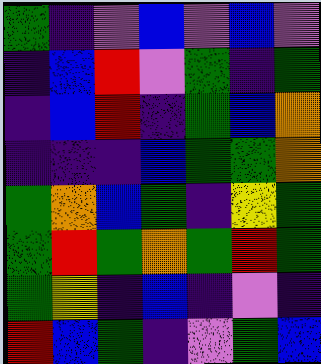[["green", "indigo", "violet", "blue", "violet", "blue", "violet"], ["indigo", "blue", "red", "violet", "green", "indigo", "green"], ["indigo", "blue", "red", "indigo", "green", "blue", "orange"], ["indigo", "indigo", "indigo", "blue", "green", "green", "orange"], ["green", "orange", "blue", "green", "indigo", "yellow", "green"], ["green", "red", "green", "orange", "green", "red", "green"], ["green", "yellow", "indigo", "blue", "indigo", "violet", "indigo"], ["red", "blue", "green", "indigo", "violet", "green", "blue"]]